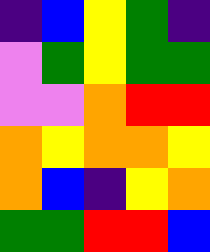[["indigo", "blue", "yellow", "green", "indigo"], ["violet", "green", "yellow", "green", "green"], ["violet", "violet", "orange", "red", "red"], ["orange", "yellow", "orange", "orange", "yellow"], ["orange", "blue", "indigo", "yellow", "orange"], ["green", "green", "red", "red", "blue"]]